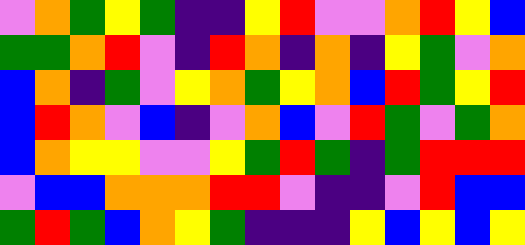[["violet", "orange", "green", "yellow", "green", "indigo", "indigo", "yellow", "red", "violet", "violet", "orange", "red", "yellow", "blue"], ["green", "green", "orange", "red", "violet", "indigo", "red", "orange", "indigo", "orange", "indigo", "yellow", "green", "violet", "orange"], ["blue", "orange", "indigo", "green", "violet", "yellow", "orange", "green", "yellow", "orange", "blue", "red", "green", "yellow", "red"], ["blue", "red", "orange", "violet", "blue", "indigo", "violet", "orange", "blue", "violet", "red", "green", "violet", "green", "orange"], ["blue", "orange", "yellow", "yellow", "violet", "violet", "yellow", "green", "red", "green", "indigo", "green", "red", "red", "red"], ["violet", "blue", "blue", "orange", "orange", "orange", "red", "red", "violet", "indigo", "indigo", "violet", "red", "blue", "blue"], ["green", "red", "green", "blue", "orange", "yellow", "green", "indigo", "indigo", "indigo", "yellow", "blue", "yellow", "blue", "yellow"]]